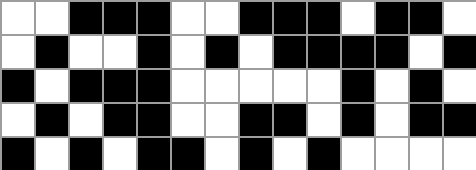[["white", "white", "black", "black", "black", "white", "white", "black", "black", "black", "white", "black", "black", "white"], ["white", "black", "white", "white", "black", "white", "black", "white", "black", "black", "black", "black", "white", "black"], ["black", "white", "black", "black", "black", "white", "white", "white", "white", "white", "black", "white", "black", "white"], ["white", "black", "white", "black", "black", "white", "white", "black", "black", "white", "black", "white", "black", "black"], ["black", "white", "black", "white", "black", "black", "white", "black", "white", "black", "white", "white", "white", "white"]]